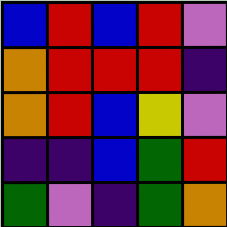[["blue", "red", "blue", "red", "violet"], ["orange", "red", "red", "red", "indigo"], ["orange", "red", "blue", "yellow", "violet"], ["indigo", "indigo", "blue", "green", "red"], ["green", "violet", "indigo", "green", "orange"]]